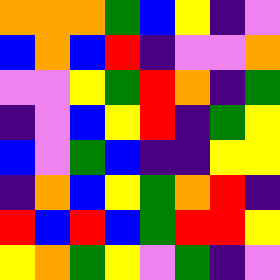[["orange", "orange", "orange", "green", "blue", "yellow", "indigo", "violet"], ["blue", "orange", "blue", "red", "indigo", "violet", "violet", "orange"], ["violet", "violet", "yellow", "green", "red", "orange", "indigo", "green"], ["indigo", "violet", "blue", "yellow", "red", "indigo", "green", "yellow"], ["blue", "violet", "green", "blue", "indigo", "indigo", "yellow", "yellow"], ["indigo", "orange", "blue", "yellow", "green", "orange", "red", "indigo"], ["red", "blue", "red", "blue", "green", "red", "red", "yellow"], ["yellow", "orange", "green", "yellow", "violet", "green", "indigo", "violet"]]